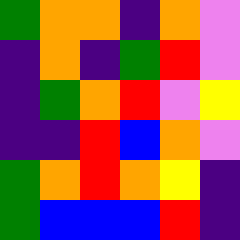[["green", "orange", "orange", "indigo", "orange", "violet"], ["indigo", "orange", "indigo", "green", "red", "violet"], ["indigo", "green", "orange", "red", "violet", "yellow"], ["indigo", "indigo", "red", "blue", "orange", "violet"], ["green", "orange", "red", "orange", "yellow", "indigo"], ["green", "blue", "blue", "blue", "red", "indigo"]]